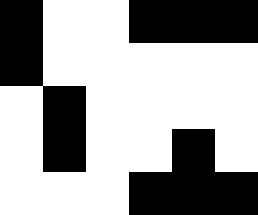[["black", "white", "white", "black", "black", "black"], ["black", "white", "white", "white", "white", "white"], ["white", "black", "white", "white", "white", "white"], ["white", "black", "white", "white", "black", "white"], ["white", "white", "white", "black", "black", "black"]]